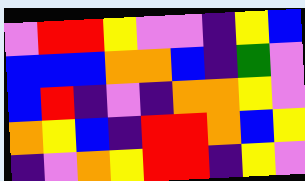[["violet", "red", "red", "yellow", "violet", "violet", "indigo", "yellow", "blue"], ["blue", "blue", "blue", "orange", "orange", "blue", "indigo", "green", "violet"], ["blue", "red", "indigo", "violet", "indigo", "orange", "orange", "yellow", "violet"], ["orange", "yellow", "blue", "indigo", "red", "red", "orange", "blue", "yellow"], ["indigo", "violet", "orange", "yellow", "red", "red", "indigo", "yellow", "violet"]]